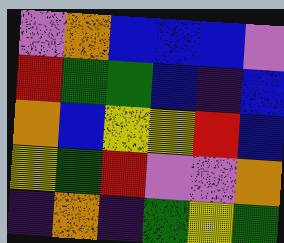[["violet", "orange", "blue", "blue", "blue", "violet"], ["red", "green", "green", "blue", "indigo", "blue"], ["orange", "blue", "yellow", "yellow", "red", "blue"], ["yellow", "green", "red", "violet", "violet", "orange"], ["indigo", "orange", "indigo", "green", "yellow", "green"]]